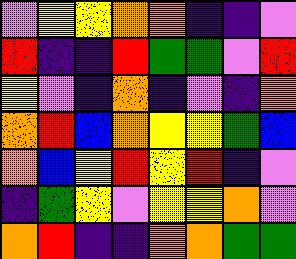[["violet", "yellow", "yellow", "orange", "orange", "indigo", "indigo", "violet"], ["red", "indigo", "indigo", "red", "green", "green", "violet", "red"], ["yellow", "violet", "indigo", "orange", "indigo", "violet", "indigo", "orange"], ["orange", "red", "blue", "orange", "yellow", "yellow", "green", "blue"], ["orange", "blue", "yellow", "red", "yellow", "red", "indigo", "violet"], ["indigo", "green", "yellow", "violet", "yellow", "yellow", "orange", "violet"], ["orange", "red", "indigo", "indigo", "orange", "orange", "green", "green"]]